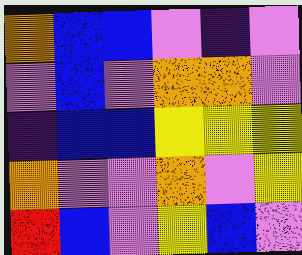[["orange", "blue", "blue", "violet", "indigo", "violet"], ["violet", "blue", "violet", "orange", "orange", "violet"], ["indigo", "blue", "blue", "yellow", "yellow", "yellow"], ["orange", "violet", "violet", "orange", "violet", "yellow"], ["red", "blue", "violet", "yellow", "blue", "violet"]]